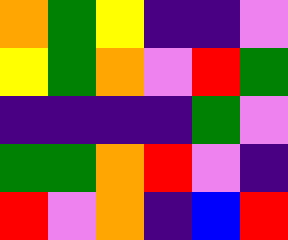[["orange", "green", "yellow", "indigo", "indigo", "violet"], ["yellow", "green", "orange", "violet", "red", "green"], ["indigo", "indigo", "indigo", "indigo", "green", "violet"], ["green", "green", "orange", "red", "violet", "indigo"], ["red", "violet", "orange", "indigo", "blue", "red"]]